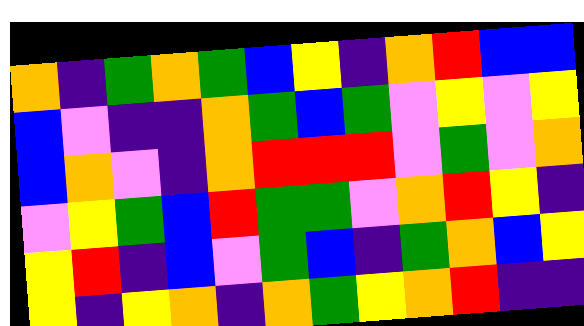[["orange", "indigo", "green", "orange", "green", "blue", "yellow", "indigo", "orange", "red", "blue", "blue"], ["blue", "violet", "indigo", "indigo", "orange", "green", "blue", "green", "violet", "yellow", "violet", "yellow"], ["blue", "orange", "violet", "indigo", "orange", "red", "red", "red", "violet", "green", "violet", "orange"], ["violet", "yellow", "green", "blue", "red", "green", "green", "violet", "orange", "red", "yellow", "indigo"], ["yellow", "red", "indigo", "blue", "violet", "green", "blue", "indigo", "green", "orange", "blue", "yellow"], ["yellow", "indigo", "yellow", "orange", "indigo", "orange", "green", "yellow", "orange", "red", "indigo", "indigo"]]